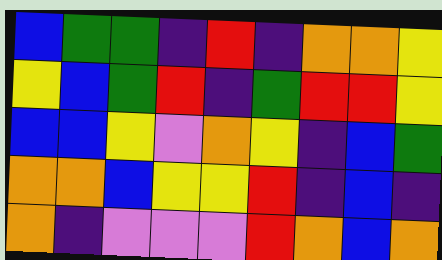[["blue", "green", "green", "indigo", "red", "indigo", "orange", "orange", "yellow"], ["yellow", "blue", "green", "red", "indigo", "green", "red", "red", "yellow"], ["blue", "blue", "yellow", "violet", "orange", "yellow", "indigo", "blue", "green"], ["orange", "orange", "blue", "yellow", "yellow", "red", "indigo", "blue", "indigo"], ["orange", "indigo", "violet", "violet", "violet", "red", "orange", "blue", "orange"]]